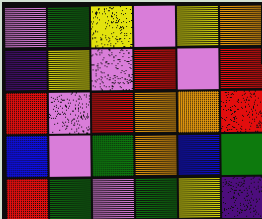[["violet", "green", "yellow", "violet", "yellow", "orange"], ["indigo", "yellow", "violet", "red", "violet", "red"], ["red", "violet", "red", "orange", "orange", "red"], ["blue", "violet", "green", "orange", "blue", "green"], ["red", "green", "violet", "green", "yellow", "indigo"]]